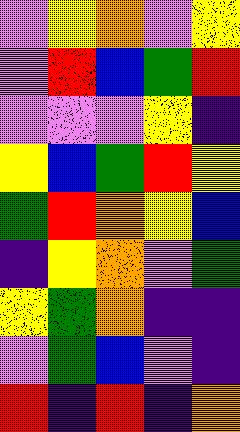[["violet", "yellow", "orange", "violet", "yellow"], ["violet", "red", "blue", "green", "red"], ["violet", "violet", "violet", "yellow", "indigo"], ["yellow", "blue", "green", "red", "yellow"], ["green", "red", "orange", "yellow", "blue"], ["indigo", "yellow", "orange", "violet", "green"], ["yellow", "green", "orange", "indigo", "indigo"], ["violet", "green", "blue", "violet", "indigo"], ["red", "indigo", "red", "indigo", "orange"]]